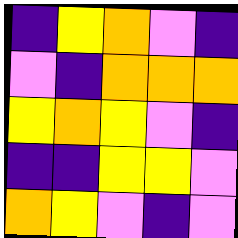[["indigo", "yellow", "orange", "violet", "indigo"], ["violet", "indigo", "orange", "orange", "orange"], ["yellow", "orange", "yellow", "violet", "indigo"], ["indigo", "indigo", "yellow", "yellow", "violet"], ["orange", "yellow", "violet", "indigo", "violet"]]